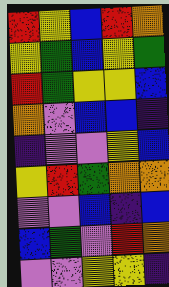[["red", "yellow", "blue", "red", "orange"], ["yellow", "green", "blue", "yellow", "green"], ["red", "green", "yellow", "yellow", "blue"], ["orange", "violet", "blue", "blue", "indigo"], ["indigo", "violet", "violet", "yellow", "blue"], ["yellow", "red", "green", "orange", "orange"], ["violet", "violet", "blue", "indigo", "blue"], ["blue", "green", "violet", "red", "orange"], ["violet", "violet", "yellow", "yellow", "indigo"]]